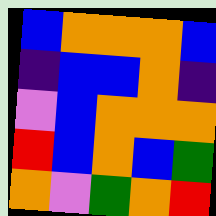[["blue", "orange", "orange", "orange", "blue"], ["indigo", "blue", "blue", "orange", "indigo"], ["violet", "blue", "orange", "orange", "orange"], ["red", "blue", "orange", "blue", "green"], ["orange", "violet", "green", "orange", "red"]]